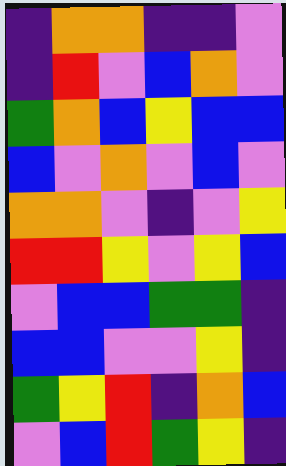[["indigo", "orange", "orange", "indigo", "indigo", "violet"], ["indigo", "red", "violet", "blue", "orange", "violet"], ["green", "orange", "blue", "yellow", "blue", "blue"], ["blue", "violet", "orange", "violet", "blue", "violet"], ["orange", "orange", "violet", "indigo", "violet", "yellow"], ["red", "red", "yellow", "violet", "yellow", "blue"], ["violet", "blue", "blue", "green", "green", "indigo"], ["blue", "blue", "violet", "violet", "yellow", "indigo"], ["green", "yellow", "red", "indigo", "orange", "blue"], ["violet", "blue", "red", "green", "yellow", "indigo"]]